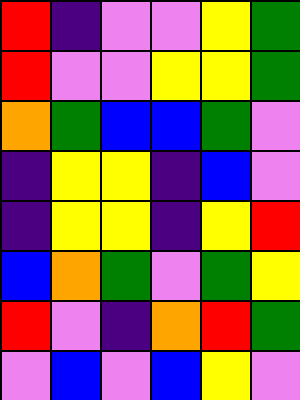[["red", "indigo", "violet", "violet", "yellow", "green"], ["red", "violet", "violet", "yellow", "yellow", "green"], ["orange", "green", "blue", "blue", "green", "violet"], ["indigo", "yellow", "yellow", "indigo", "blue", "violet"], ["indigo", "yellow", "yellow", "indigo", "yellow", "red"], ["blue", "orange", "green", "violet", "green", "yellow"], ["red", "violet", "indigo", "orange", "red", "green"], ["violet", "blue", "violet", "blue", "yellow", "violet"]]